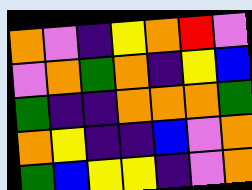[["orange", "violet", "indigo", "yellow", "orange", "red", "violet"], ["violet", "orange", "green", "orange", "indigo", "yellow", "blue"], ["green", "indigo", "indigo", "orange", "orange", "orange", "green"], ["orange", "yellow", "indigo", "indigo", "blue", "violet", "orange"], ["green", "blue", "yellow", "yellow", "indigo", "violet", "orange"]]